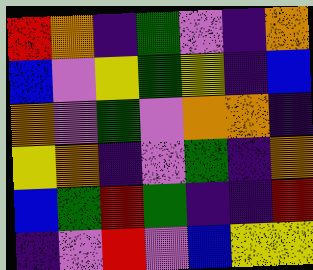[["red", "orange", "indigo", "green", "violet", "indigo", "orange"], ["blue", "violet", "yellow", "green", "yellow", "indigo", "blue"], ["orange", "violet", "green", "violet", "orange", "orange", "indigo"], ["yellow", "orange", "indigo", "violet", "green", "indigo", "orange"], ["blue", "green", "red", "green", "indigo", "indigo", "red"], ["indigo", "violet", "red", "violet", "blue", "yellow", "yellow"]]